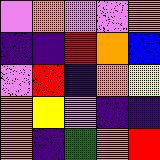[["violet", "orange", "violet", "violet", "orange"], ["indigo", "indigo", "red", "orange", "blue"], ["violet", "red", "indigo", "orange", "yellow"], ["orange", "yellow", "violet", "indigo", "indigo"], ["orange", "indigo", "green", "orange", "red"]]